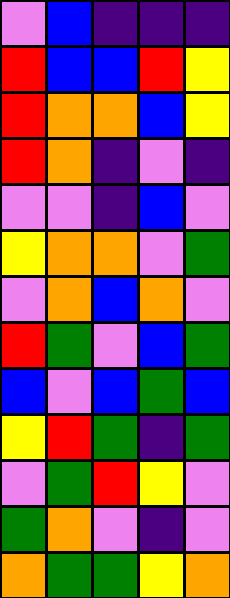[["violet", "blue", "indigo", "indigo", "indigo"], ["red", "blue", "blue", "red", "yellow"], ["red", "orange", "orange", "blue", "yellow"], ["red", "orange", "indigo", "violet", "indigo"], ["violet", "violet", "indigo", "blue", "violet"], ["yellow", "orange", "orange", "violet", "green"], ["violet", "orange", "blue", "orange", "violet"], ["red", "green", "violet", "blue", "green"], ["blue", "violet", "blue", "green", "blue"], ["yellow", "red", "green", "indigo", "green"], ["violet", "green", "red", "yellow", "violet"], ["green", "orange", "violet", "indigo", "violet"], ["orange", "green", "green", "yellow", "orange"]]